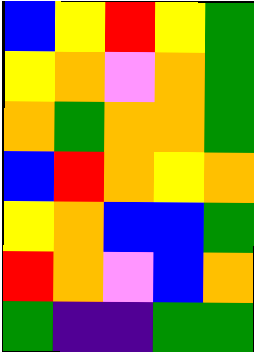[["blue", "yellow", "red", "yellow", "green"], ["yellow", "orange", "violet", "orange", "green"], ["orange", "green", "orange", "orange", "green"], ["blue", "red", "orange", "yellow", "orange"], ["yellow", "orange", "blue", "blue", "green"], ["red", "orange", "violet", "blue", "orange"], ["green", "indigo", "indigo", "green", "green"]]